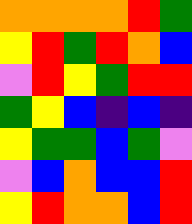[["orange", "orange", "orange", "orange", "red", "green"], ["yellow", "red", "green", "red", "orange", "blue"], ["violet", "red", "yellow", "green", "red", "red"], ["green", "yellow", "blue", "indigo", "blue", "indigo"], ["yellow", "green", "green", "blue", "green", "violet"], ["violet", "blue", "orange", "blue", "blue", "red"], ["yellow", "red", "orange", "orange", "blue", "red"]]